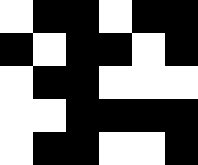[["white", "black", "black", "white", "black", "black"], ["black", "white", "black", "black", "white", "black"], ["white", "black", "black", "white", "white", "white"], ["white", "white", "black", "black", "black", "black"], ["white", "black", "black", "white", "white", "black"]]